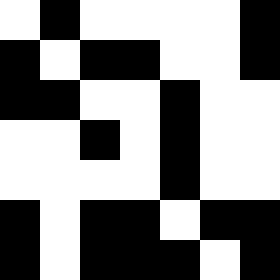[["white", "black", "white", "white", "white", "white", "black"], ["black", "white", "black", "black", "white", "white", "black"], ["black", "black", "white", "white", "black", "white", "white"], ["white", "white", "black", "white", "black", "white", "white"], ["white", "white", "white", "white", "black", "white", "white"], ["black", "white", "black", "black", "white", "black", "black"], ["black", "white", "black", "black", "black", "white", "black"]]